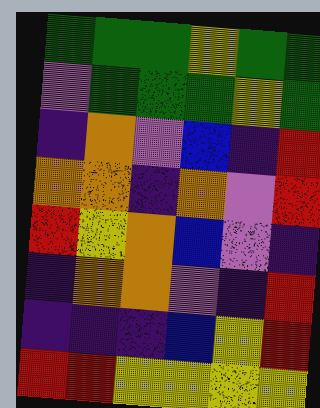[["green", "green", "green", "yellow", "green", "green"], ["violet", "green", "green", "green", "yellow", "green"], ["indigo", "orange", "violet", "blue", "indigo", "red"], ["orange", "orange", "indigo", "orange", "violet", "red"], ["red", "yellow", "orange", "blue", "violet", "indigo"], ["indigo", "orange", "orange", "violet", "indigo", "red"], ["indigo", "indigo", "indigo", "blue", "yellow", "red"], ["red", "red", "yellow", "yellow", "yellow", "yellow"]]